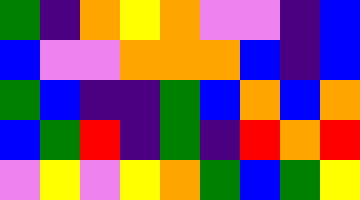[["green", "indigo", "orange", "yellow", "orange", "violet", "violet", "indigo", "blue"], ["blue", "violet", "violet", "orange", "orange", "orange", "blue", "indigo", "blue"], ["green", "blue", "indigo", "indigo", "green", "blue", "orange", "blue", "orange"], ["blue", "green", "red", "indigo", "green", "indigo", "red", "orange", "red"], ["violet", "yellow", "violet", "yellow", "orange", "green", "blue", "green", "yellow"]]